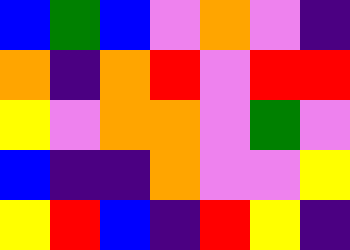[["blue", "green", "blue", "violet", "orange", "violet", "indigo"], ["orange", "indigo", "orange", "red", "violet", "red", "red"], ["yellow", "violet", "orange", "orange", "violet", "green", "violet"], ["blue", "indigo", "indigo", "orange", "violet", "violet", "yellow"], ["yellow", "red", "blue", "indigo", "red", "yellow", "indigo"]]